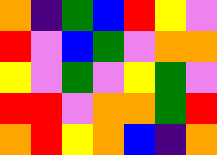[["orange", "indigo", "green", "blue", "red", "yellow", "violet"], ["red", "violet", "blue", "green", "violet", "orange", "orange"], ["yellow", "violet", "green", "violet", "yellow", "green", "violet"], ["red", "red", "violet", "orange", "orange", "green", "red"], ["orange", "red", "yellow", "orange", "blue", "indigo", "orange"]]